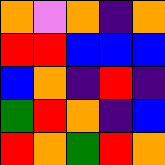[["orange", "violet", "orange", "indigo", "orange"], ["red", "red", "blue", "blue", "blue"], ["blue", "orange", "indigo", "red", "indigo"], ["green", "red", "orange", "indigo", "blue"], ["red", "orange", "green", "red", "orange"]]